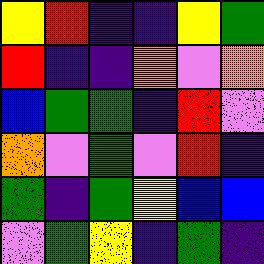[["yellow", "red", "indigo", "indigo", "yellow", "green"], ["red", "indigo", "indigo", "orange", "violet", "orange"], ["blue", "green", "green", "indigo", "red", "violet"], ["orange", "violet", "green", "violet", "red", "indigo"], ["green", "indigo", "green", "yellow", "blue", "blue"], ["violet", "green", "yellow", "indigo", "green", "indigo"]]